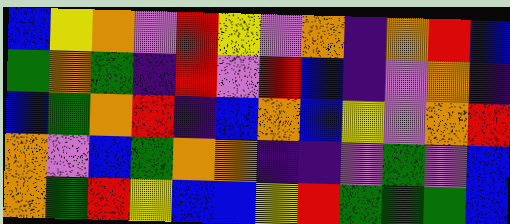[["blue", "yellow", "orange", "violet", "red", "yellow", "violet", "orange", "indigo", "orange", "red", "blue"], ["green", "orange", "green", "indigo", "red", "violet", "red", "blue", "indigo", "violet", "orange", "indigo"], ["blue", "green", "orange", "red", "indigo", "blue", "orange", "blue", "yellow", "violet", "orange", "red"], ["orange", "violet", "blue", "green", "orange", "orange", "indigo", "indigo", "violet", "green", "violet", "blue"], ["orange", "green", "red", "yellow", "blue", "blue", "yellow", "red", "green", "green", "green", "blue"]]